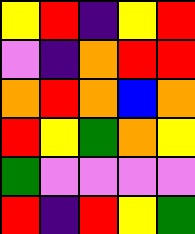[["yellow", "red", "indigo", "yellow", "red"], ["violet", "indigo", "orange", "red", "red"], ["orange", "red", "orange", "blue", "orange"], ["red", "yellow", "green", "orange", "yellow"], ["green", "violet", "violet", "violet", "violet"], ["red", "indigo", "red", "yellow", "green"]]